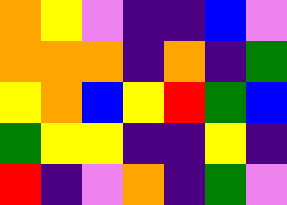[["orange", "yellow", "violet", "indigo", "indigo", "blue", "violet"], ["orange", "orange", "orange", "indigo", "orange", "indigo", "green"], ["yellow", "orange", "blue", "yellow", "red", "green", "blue"], ["green", "yellow", "yellow", "indigo", "indigo", "yellow", "indigo"], ["red", "indigo", "violet", "orange", "indigo", "green", "violet"]]